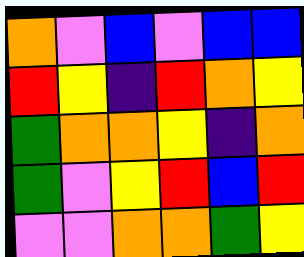[["orange", "violet", "blue", "violet", "blue", "blue"], ["red", "yellow", "indigo", "red", "orange", "yellow"], ["green", "orange", "orange", "yellow", "indigo", "orange"], ["green", "violet", "yellow", "red", "blue", "red"], ["violet", "violet", "orange", "orange", "green", "yellow"]]